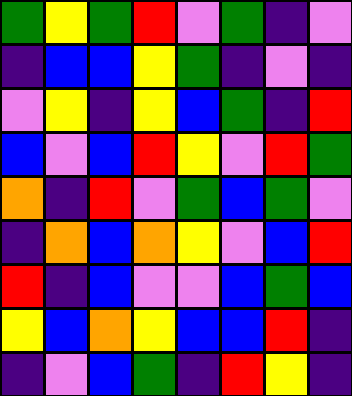[["green", "yellow", "green", "red", "violet", "green", "indigo", "violet"], ["indigo", "blue", "blue", "yellow", "green", "indigo", "violet", "indigo"], ["violet", "yellow", "indigo", "yellow", "blue", "green", "indigo", "red"], ["blue", "violet", "blue", "red", "yellow", "violet", "red", "green"], ["orange", "indigo", "red", "violet", "green", "blue", "green", "violet"], ["indigo", "orange", "blue", "orange", "yellow", "violet", "blue", "red"], ["red", "indigo", "blue", "violet", "violet", "blue", "green", "blue"], ["yellow", "blue", "orange", "yellow", "blue", "blue", "red", "indigo"], ["indigo", "violet", "blue", "green", "indigo", "red", "yellow", "indigo"]]